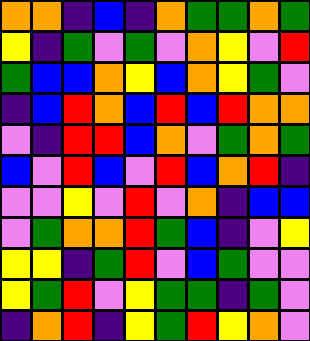[["orange", "orange", "indigo", "blue", "indigo", "orange", "green", "green", "orange", "green"], ["yellow", "indigo", "green", "violet", "green", "violet", "orange", "yellow", "violet", "red"], ["green", "blue", "blue", "orange", "yellow", "blue", "orange", "yellow", "green", "violet"], ["indigo", "blue", "red", "orange", "blue", "red", "blue", "red", "orange", "orange"], ["violet", "indigo", "red", "red", "blue", "orange", "violet", "green", "orange", "green"], ["blue", "violet", "red", "blue", "violet", "red", "blue", "orange", "red", "indigo"], ["violet", "violet", "yellow", "violet", "red", "violet", "orange", "indigo", "blue", "blue"], ["violet", "green", "orange", "orange", "red", "green", "blue", "indigo", "violet", "yellow"], ["yellow", "yellow", "indigo", "green", "red", "violet", "blue", "green", "violet", "violet"], ["yellow", "green", "red", "violet", "yellow", "green", "green", "indigo", "green", "violet"], ["indigo", "orange", "red", "indigo", "yellow", "green", "red", "yellow", "orange", "violet"]]